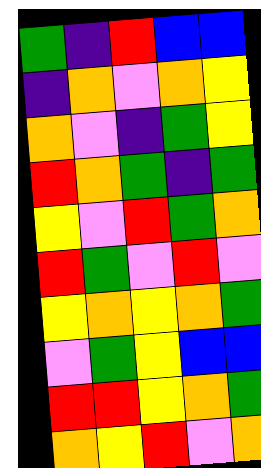[["green", "indigo", "red", "blue", "blue"], ["indigo", "orange", "violet", "orange", "yellow"], ["orange", "violet", "indigo", "green", "yellow"], ["red", "orange", "green", "indigo", "green"], ["yellow", "violet", "red", "green", "orange"], ["red", "green", "violet", "red", "violet"], ["yellow", "orange", "yellow", "orange", "green"], ["violet", "green", "yellow", "blue", "blue"], ["red", "red", "yellow", "orange", "green"], ["orange", "yellow", "red", "violet", "orange"]]